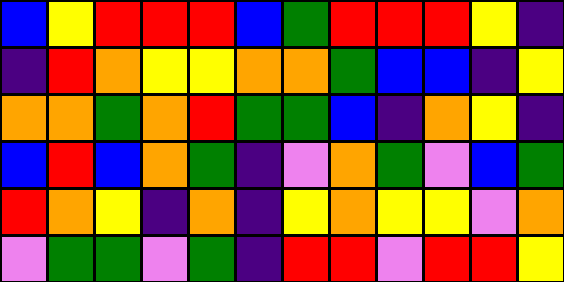[["blue", "yellow", "red", "red", "red", "blue", "green", "red", "red", "red", "yellow", "indigo"], ["indigo", "red", "orange", "yellow", "yellow", "orange", "orange", "green", "blue", "blue", "indigo", "yellow"], ["orange", "orange", "green", "orange", "red", "green", "green", "blue", "indigo", "orange", "yellow", "indigo"], ["blue", "red", "blue", "orange", "green", "indigo", "violet", "orange", "green", "violet", "blue", "green"], ["red", "orange", "yellow", "indigo", "orange", "indigo", "yellow", "orange", "yellow", "yellow", "violet", "orange"], ["violet", "green", "green", "violet", "green", "indigo", "red", "red", "violet", "red", "red", "yellow"]]